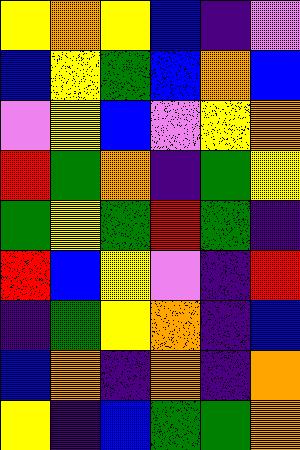[["yellow", "orange", "yellow", "blue", "indigo", "violet"], ["blue", "yellow", "green", "blue", "orange", "blue"], ["violet", "yellow", "blue", "violet", "yellow", "orange"], ["red", "green", "orange", "indigo", "green", "yellow"], ["green", "yellow", "green", "red", "green", "indigo"], ["red", "blue", "yellow", "violet", "indigo", "red"], ["indigo", "green", "yellow", "orange", "indigo", "blue"], ["blue", "orange", "indigo", "orange", "indigo", "orange"], ["yellow", "indigo", "blue", "green", "green", "orange"]]